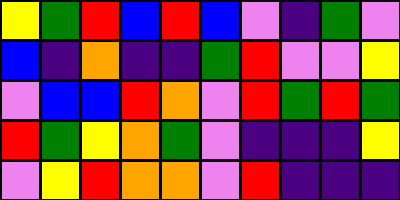[["yellow", "green", "red", "blue", "red", "blue", "violet", "indigo", "green", "violet"], ["blue", "indigo", "orange", "indigo", "indigo", "green", "red", "violet", "violet", "yellow"], ["violet", "blue", "blue", "red", "orange", "violet", "red", "green", "red", "green"], ["red", "green", "yellow", "orange", "green", "violet", "indigo", "indigo", "indigo", "yellow"], ["violet", "yellow", "red", "orange", "orange", "violet", "red", "indigo", "indigo", "indigo"]]